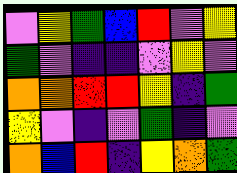[["violet", "yellow", "green", "blue", "red", "violet", "yellow"], ["green", "violet", "indigo", "indigo", "violet", "yellow", "violet"], ["orange", "orange", "red", "red", "yellow", "indigo", "green"], ["yellow", "violet", "indigo", "violet", "green", "indigo", "violet"], ["orange", "blue", "red", "indigo", "yellow", "orange", "green"]]